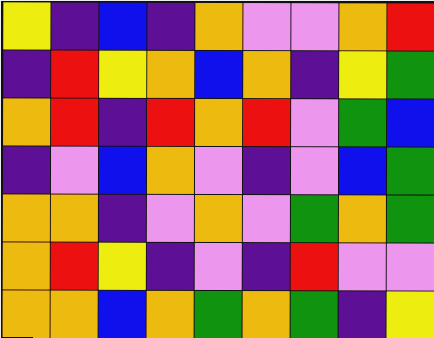[["yellow", "indigo", "blue", "indigo", "orange", "violet", "violet", "orange", "red"], ["indigo", "red", "yellow", "orange", "blue", "orange", "indigo", "yellow", "green"], ["orange", "red", "indigo", "red", "orange", "red", "violet", "green", "blue"], ["indigo", "violet", "blue", "orange", "violet", "indigo", "violet", "blue", "green"], ["orange", "orange", "indigo", "violet", "orange", "violet", "green", "orange", "green"], ["orange", "red", "yellow", "indigo", "violet", "indigo", "red", "violet", "violet"], ["orange", "orange", "blue", "orange", "green", "orange", "green", "indigo", "yellow"]]